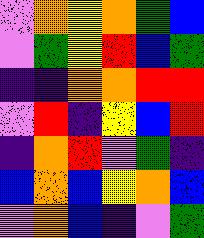[["violet", "orange", "yellow", "orange", "green", "blue"], ["violet", "green", "yellow", "red", "blue", "green"], ["indigo", "indigo", "orange", "orange", "red", "red"], ["violet", "red", "indigo", "yellow", "blue", "red"], ["indigo", "orange", "red", "violet", "green", "indigo"], ["blue", "orange", "blue", "yellow", "orange", "blue"], ["violet", "orange", "blue", "indigo", "violet", "green"]]